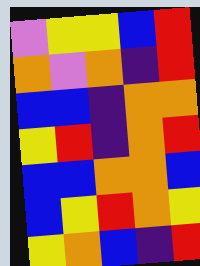[["violet", "yellow", "yellow", "blue", "red"], ["orange", "violet", "orange", "indigo", "red"], ["blue", "blue", "indigo", "orange", "orange"], ["yellow", "red", "indigo", "orange", "red"], ["blue", "blue", "orange", "orange", "blue"], ["blue", "yellow", "red", "orange", "yellow"], ["yellow", "orange", "blue", "indigo", "red"]]